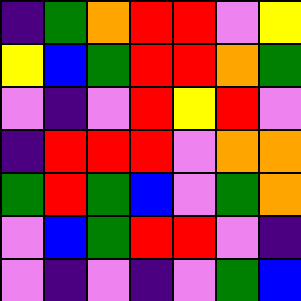[["indigo", "green", "orange", "red", "red", "violet", "yellow"], ["yellow", "blue", "green", "red", "red", "orange", "green"], ["violet", "indigo", "violet", "red", "yellow", "red", "violet"], ["indigo", "red", "red", "red", "violet", "orange", "orange"], ["green", "red", "green", "blue", "violet", "green", "orange"], ["violet", "blue", "green", "red", "red", "violet", "indigo"], ["violet", "indigo", "violet", "indigo", "violet", "green", "blue"]]